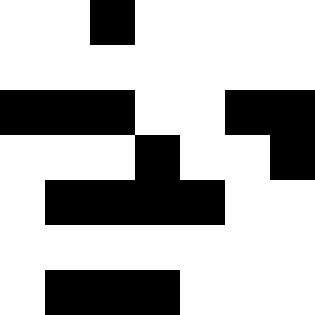[["white", "white", "black", "white", "white", "white", "white"], ["white", "white", "white", "white", "white", "white", "white"], ["black", "black", "black", "white", "white", "black", "black"], ["white", "white", "white", "black", "white", "white", "black"], ["white", "black", "black", "black", "black", "white", "white"], ["white", "white", "white", "white", "white", "white", "white"], ["white", "black", "black", "black", "white", "white", "white"]]